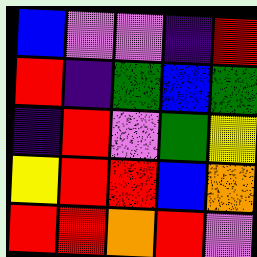[["blue", "violet", "violet", "indigo", "red"], ["red", "indigo", "green", "blue", "green"], ["indigo", "red", "violet", "green", "yellow"], ["yellow", "red", "red", "blue", "orange"], ["red", "red", "orange", "red", "violet"]]